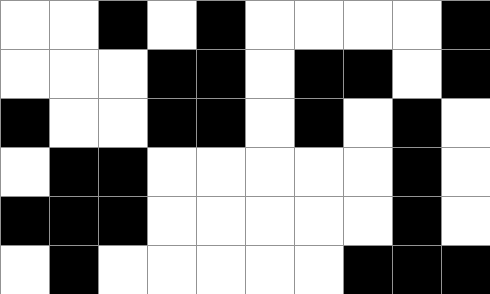[["white", "white", "black", "white", "black", "white", "white", "white", "white", "black"], ["white", "white", "white", "black", "black", "white", "black", "black", "white", "black"], ["black", "white", "white", "black", "black", "white", "black", "white", "black", "white"], ["white", "black", "black", "white", "white", "white", "white", "white", "black", "white"], ["black", "black", "black", "white", "white", "white", "white", "white", "black", "white"], ["white", "black", "white", "white", "white", "white", "white", "black", "black", "black"]]